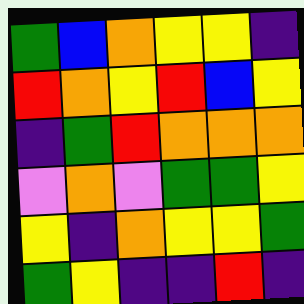[["green", "blue", "orange", "yellow", "yellow", "indigo"], ["red", "orange", "yellow", "red", "blue", "yellow"], ["indigo", "green", "red", "orange", "orange", "orange"], ["violet", "orange", "violet", "green", "green", "yellow"], ["yellow", "indigo", "orange", "yellow", "yellow", "green"], ["green", "yellow", "indigo", "indigo", "red", "indigo"]]